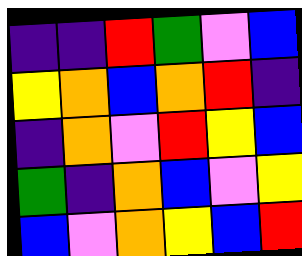[["indigo", "indigo", "red", "green", "violet", "blue"], ["yellow", "orange", "blue", "orange", "red", "indigo"], ["indigo", "orange", "violet", "red", "yellow", "blue"], ["green", "indigo", "orange", "blue", "violet", "yellow"], ["blue", "violet", "orange", "yellow", "blue", "red"]]